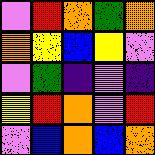[["violet", "red", "orange", "green", "orange"], ["orange", "yellow", "blue", "yellow", "violet"], ["violet", "green", "indigo", "violet", "indigo"], ["yellow", "red", "orange", "violet", "red"], ["violet", "blue", "orange", "blue", "orange"]]